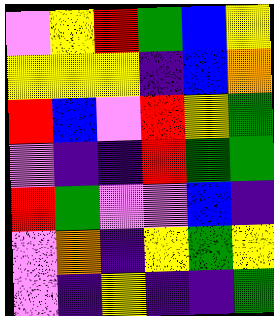[["violet", "yellow", "red", "green", "blue", "yellow"], ["yellow", "yellow", "yellow", "indigo", "blue", "orange"], ["red", "blue", "violet", "red", "yellow", "green"], ["violet", "indigo", "indigo", "red", "green", "green"], ["red", "green", "violet", "violet", "blue", "indigo"], ["violet", "orange", "indigo", "yellow", "green", "yellow"], ["violet", "indigo", "yellow", "indigo", "indigo", "green"]]